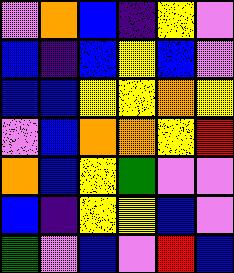[["violet", "orange", "blue", "indigo", "yellow", "violet"], ["blue", "indigo", "blue", "yellow", "blue", "violet"], ["blue", "blue", "yellow", "yellow", "orange", "yellow"], ["violet", "blue", "orange", "orange", "yellow", "red"], ["orange", "blue", "yellow", "green", "violet", "violet"], ["blue", "indigo", "yellow", "yellow", "blue", "violet"], ["green", "violet", "blue", "violet", "red", "blue"]]